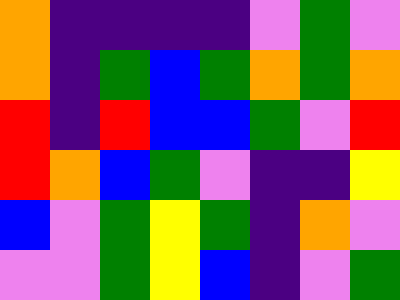[["orange", "indigo", "indigo", "indigo", "indigo", "violet", "green", "violet"], ["orange", "indigo", "green", "blue", "green", "orange", "green", "orange"], ["red", "indigo", "red", "blue", "blue", "green", "violet", "red"], ["red", "orange", "blue", "green", "violet", "indigo", "indigo", "yellow"], ["blue", "violet", "green", "yellow", "green", "indigo", "orange", "violet"], ["violet", "violet", "green", "yellow", "blue", "indigo", "violet", "green"]]